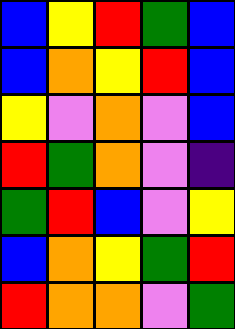[["blue", "yellow", "red", "green", "blue"], ["blue", "orange", "yellow", "red", "blue"], ["yellow", "violet", "orange", "violet", "blue"], ["red", "green", "orange", "violet", "indigo"], ["green", "red", "blue", "violet", "yellow"], ["blue", "orange", "yellow", "green", "red"], ["red", "orange", "orange", "violet", "green"]]